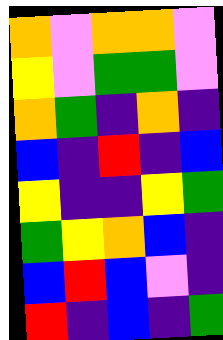[["orange", "violet", "orange", "orange", "violet"], ["yellow", "violet", "green", "green", "violet"], ["orange", "green", "indigo", "orange", "indigo"], ["blue", "indigo", "red", "indigo", "blue"], ["yellow", "indigo", "indigo", "yellow", "green"], ["green", "yellow", "orange", "blue", "indigo"], ["blue", "red", "blue", "violet", "indigo"], ["red", "indigo", "blue", "indigo", "green"]]